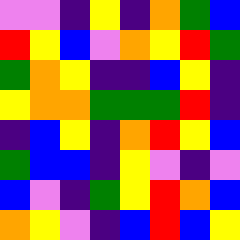[["violet", "violet", "indigo", "yellow", "indigo", "orange", "green", "blue"], ["red", "yellow", "blue", "violet", "orange", "yellow", "red", "green"], ["green", "orange", "yellow", "indigo", "indigo", "blue", "yellow", "indigo"], ["yellow", "orange", "orange", "green", "green", "green", "red", "indigo"], ["indigo", "blue", "yellow", "indigo", "orange", "red", "yellow", "blue"], ["green", "blue", "blue", "indigo", "yellow", "violet", "indigo", "violet"], ["blue", "violet", "indigo", "green", "yellow", "red", "orange", "blue"], ["orange", "yellow", "violet", "indigo", "blue", "red", "blue", "yellow"]]